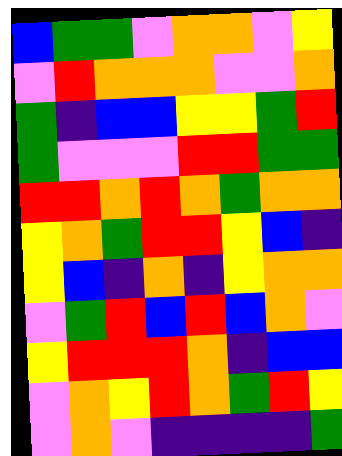[["blue", "green", "green", "violet", "orange", "orange", "violet", "yellow"], ["violet", "red", "orange", "orange", "orange", "violet", "violet", "orange"], ["green", "indigo", "blue", "blue", "yellow", "yellow", "green", "red"], ["green", "violet", "violet", "violet", "red", "red", "green", "green"], ["red", "red", "orange", "red", "orange", "green", "orange", "orange"], ["yellow", "orange", "green", "red", "red", "yellow", "blue", "indigo"], ["yellow", "blue", "indigo", "orange", "indigo", "yellow", "orange", "orange"], ["violet", "green", "red", "blue", "red", "blue", "orange", "violet"], ["yellow", "red", "red", "red", "orange", "indigo", "blue", "blue"], ["violet", "orange", "yellow", "red", "orange", "green", "red", "yellow"], ["violet", "orange", "violet", "indigo", "indigo", "indigo", "indigo", "green"]]